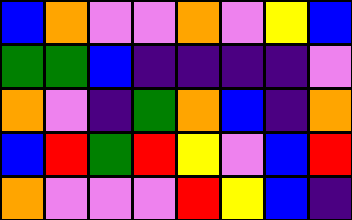[["blue", "orange", "violet", "violet", "orange", "violet", "yellow", "blue"], ["green", "green", "blue", "indigo", "indigo", "indigo", "indigo", "violet"], ["orange", "violet", "indigo", "green", "orange", "blue", "indigo", "orange"], ["blue", "red", "green", "red", "yellow", "violet", "blue", "red"], ["orange", "violet", "violet", "violet", "red", "yellow", "blue", "indigo"]]